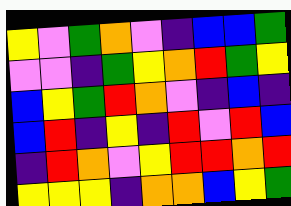[["yellow", "violet", "green", "orange", "violet", "indigo", "blue", "blue", "green"], ["violet", "violet", "indigo", "green", "yellow", "orange", "red", "green", "yellow"], ["blue", "yellow", "green", "red", "orange", "violet", "indigo", "blue", "indigo"], ["blue", "red", "indigo", "yellow", "indigo", "red", "violet", "red", "blue"], ["indigo", "red", "orange", "violet", "yellow", "red", "red", "orange", "red"], ["yellow", "yellow", "yellow", "indigo", "orange", "orange", "blue", "yellow", "green"]]